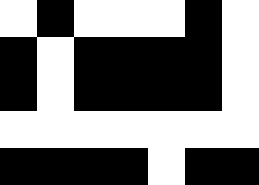[["white", "black", "white", "white", "white", "black", "white"], ["black", "white", "black", "black", "black", "black", "white"], ["black", "white", "black", "black", "black", "black", "white"], ["white", "white", "white", "white", "white", "white", "white"], ["black", "black", "black", "black", "white", "black", "black"]]